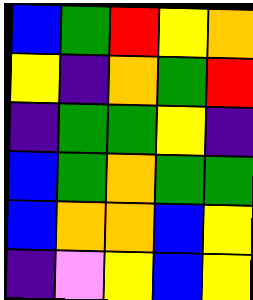[["blue", "green", "red", "yellow", "orange"], ["yellow", "indigo", "orange", "green", "red"], ["indigo", "green", "green", "yellow", "indigo"], ["blue", "green", "orange", "green", "green"], ["blue", "orange", "orange", "blue", "yellow"], ["indigo", "violet", "yellow", "blue", "yellow"]]